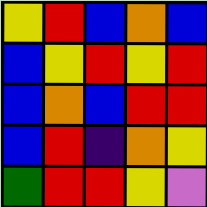[["yellow", "red", "blue", "orange", "blue"], ["blue", "yellow", "red", "yellow", "red"], ["blue", "orange", "blue", "red", "red"], ["blue", "red", "indigo", "orange", "yellow"], ["green", "red", "red", "yellow", "violet"]]